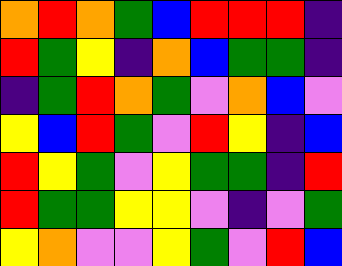[["orange", "red", "orange", "green", "blue", "red", "red", "red", "indigo"], ["red", "green", "yellow", "indigo", "orange", "blue", "green", "green", "indigo"], ["indigo", "green", "red", "orange", "green", "violet", "orange", "blue", "violet"], ["yellow", "blue", "red", "green", "violet", "red", "yellow", "indigo", "blue"], ["red", "yellow", "green", "violet", "yellow", "green", "green", "indigo", "red"], ["red", "green", "green", "yellow", "yellow", "violet", "indigo", "violet", "green"], ["yellow", "orange", "violet", "violet", "yellow", "green", "violet", "red", "blue"]]